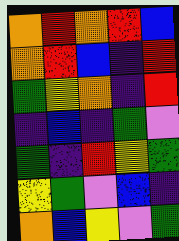[["orange", "red", "orange", "red", "blue"], ["orange", "red", "blue", "indigo", "red"], ["green", "yellow", "orange", "indigo", "red"], ["indigo", "blue", "indigo", "green", "violet"], ["green", "indigo", "red", "yellow", "green"], ["yellow", "green", "violet", "blue", "indigo"], ["orange", "blue", "yellow", "violet", "green"]]